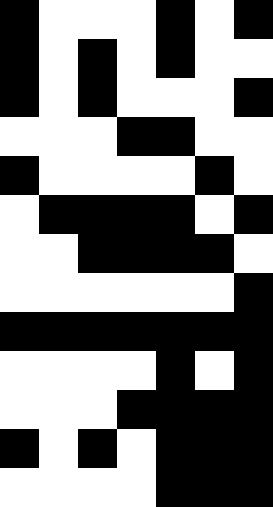[["black", "white", "white", "white", "black", "white", "black"], ["black", "white", "black", "white", "black", "white", "white"], ["black", "white", "black", "white", "white", "white", "black"], ["white", "white", "white", "black", "black", "white", "white"], ["black", "white", "white", "white", "white", "black", "white"], ["white", "black", "black", "black", "black", "white", "black"], ["white", "white", "black", "black", "black", "black", "white"], ["white", "white", "white", "white", "white", "white", "black"], ["black", "black", "black", "black", "black", "black", "black"], ["white", "white", "white", "white", "black", "white", "black"], ["white", "white", "white", "black", "black", "black", "black"], ["black", "white", "black", "white", "black", "black", "black"], ["white", "white", "white", "white", "black", "black", "black"]]